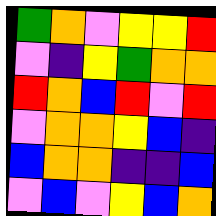[["green", "orange", "violet", "yellow", "yellow", "red"], ["violet", "indigo", "yellow", "green", "orange", "orange"], ["red", "orange", "blue", "red", "violet", "red"], ["violet", "orange", "orange", "yellow", "blue", "indigo"], ["blue", "orange", "orange", "indigo", "indigo", "blue"], ["violet", "blue", "violet", "yellow", "blue", "orange"]]